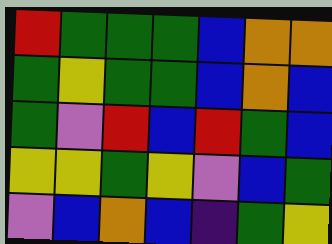[["red", "green", "green", "green", "blue", "orange", "orange"], ["green", "yellow", "green", "green", "blue", "orange", "blue"], ["green", "violet", "red", "blue", "red", "green", "blue"], ["yellow", "yellow", "green", "yellow", "violet", "blue", "green"], ["violet", "blue", "orange", "blue", "indigo", "green", "yellow"]]